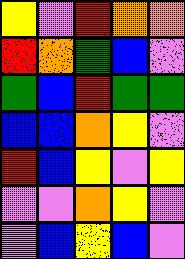[["yellow", "violet", "red", "orange", "orange"], ["red", "orange", "green", "blue", "violet"], ["green", "blue", "red", "green", "green"], ["blue", "blue", "orange", "yellow", "violet"], ["red", "blue", "yellow", "violet", "yellow"], ["violet", "violet", "orange", "yellow", "violet"], ["violet", "blue", "yellow", "blue", "violet"]]